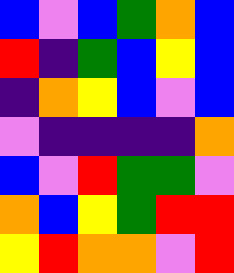[["blue", "violet", "blue", "green", "orange", "blue"], ["red", "indigo", "green", "blue", "yellow", "blue"], ["indigo", "orange", "yellow", "blue", "violet", "blue"], ["violet", "indigo", "indigo", "indigo", "indigo", "orange"], ["blue", "violet", "red", "green", "green", "violet"], ["orange", "blue", "yellow", "green", "red", "red"], ["yellow", "red", "orange", "orange", "violet", "red"]]